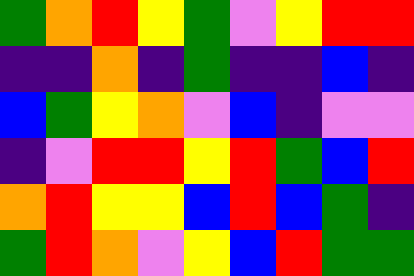[["green", "orange", "red", "yellow", "green", "violet", "yellow", "red", "red"], ["indigo", "indigo", "orange", "indigo", "green", "indigo", "indigo", "blue", "indigo"], ["blue", "green", "yellow", "orange", "violet", "blue", "indigo", "violet", "violet"], ["indigo", "violet", "red", "red", "yellow", "red", "green", "blue", "red"], ["orange", "red", "yellow", "yellow", "blue", "red", "blue", "green", "indigo"], ["green", "red", "orange", "violet", "yellow", "blue", "red", "green", "green"]]